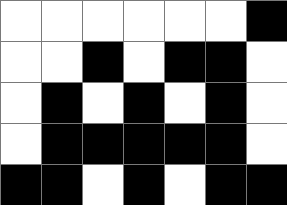[["white", "white", "white", "white", "white", "white", "black"], ["white", "white", "black", "white", "black", "black", "white"], ["white", "black", "white", "black", "white", "black", "white"], ["white", "black", "black", "black", "black", "black", "white"], ["black", "black", "white", "black", "white", "black", "black"]]